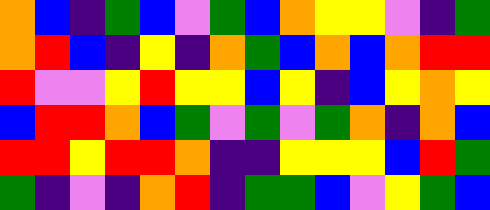[["orange", "blue", "indigo", "green", "blue", "violet", "green", "blue", "orange", "yellow", "yellow", "violet", "indigo", "green"], ["orange", "red", "blue", "indigo", "yellow", "indigo", "orange", "green", "blue", "orange", "blue", "orange", "red", "red"], ["red", "violet", "violet", "yellow", "red", "yellow", "yellow", "blue", "yellow", "indigo", "blue", "yellow", "orange", "yellow"], ["blue", "red", "red", "orange", "blue", "green", "violet", "green", "violet", "green", "orange", "indigo", "orange", "blue"], ["red", "red", "yellow", "red", "red", "orange", "indigo", "indigo", "yellow", "yellow", "yellow", "blue", "red", "green"], ["green", "indigo", "violet", "indigo", "orange", "red", "indigo", "green", "green", "blue", "violet", "yellow", "green", "blue"]]